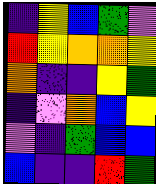[["indigo", "yellow", "blue", "green", "violet"], ["red", "yellow", "orange", "orange", "yellow"], ["orange", "indigo", "indigo", "yellow", "green"], ["indigo", "violet", "orange", "blue", "yellow"], ["violet", "indigo", "green", "blue", "blue"], ["blue", "indigo", "indigo", "red", "green"]]